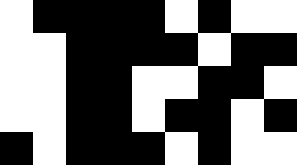[["white", "black", "black", "black", "black", "white", "black", "white", "white"], ["white", "white", "black", "black", "black", "black", "white", "black", "black"], ["white", "white", "black", "black", "white", "white", "black", "black", "white"], ["white", "white", "black", "black", "white", "black", "black", "white", "black"], ["black", "white", "black", "black", "black", "white", "black", "white", "white"]]